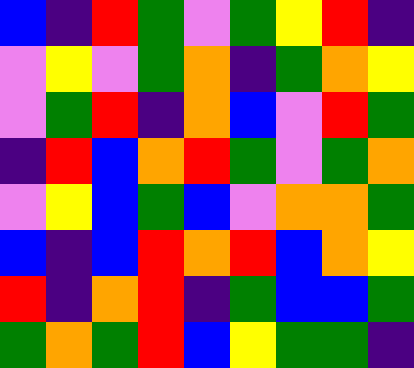[["blue", "indigo", "red", "green", "violet", "green", "yellow", "red", "indigo"], ["violet", "yellow", "violet", "green", "orange", "indigo", "green", "orange", "yellow"], ["violet", "green", "red", "indigo", "orange", "blue", "violet", "red", "green"], ["indigo", "red", "blue", "orange", "red", "green", "violet", "green", "orange"], ["violet", "yellow", "blue", "green", "blue", "violet", "orange", "orange", "green"], ["blue", "indigo", "blue", "red", "orange", "red", "blue", "orange", "yellow"], ["red", "indigo", "orange", "red", "indigo", "green", "blue", "blue", "green"], ["green", "orange", "green", "red", "blue", "yellow", "green", "green", "indigo"]]